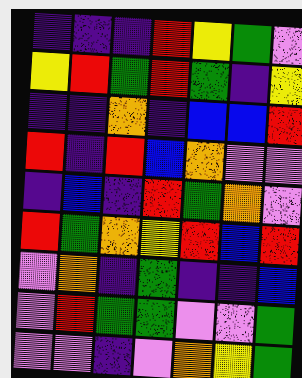[["indigo", "indigo", "indigo", "red", "yellow", "green", "violet"], ["yellow", "red", "green", "red", "green", "indigo", "yellow"], ["indigo", "indigo", "orange", "indigo", "blue", "blue", "red"], ["red", "indigo", "red", "blue", "orange", "violet", "violet"], ["indigo", "blue", "indigo", "red", "green", "orange", "violet"], ["red", "green", "orange", "yellow", "red", "blue", "red"], ["violet", "orange", "indigo", "green", "indigo", "indigo", "blue"], ["violet", "red", "green", "green", "violet", "violet", "green"], ["violet", "violet", "indigo", "violet", "orange", "yellow", "green"]]